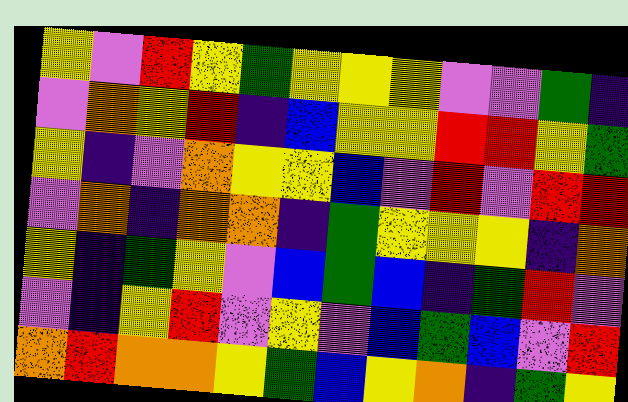[["yellow", "violet", "red", "yellow", "green", "yellow", "yellow", "yellow", "violet", "violet", "green", "indigo"], ["violet", "orange", "yellow", "red", "indigo", "blue", "yellow", "yellow", "red", "red", "yellow", "green"], ["yellow", "indigo", "violet", "orange", "yellow", "yellow", "blue", "violet", "red", "violet", "red", "red"], ["violet", "orange", "indigo", "orange", "orange", "indigo", "green", "yellow", "yellow", "yellow", "indigo", "orange"], ["yellow", "indigo", "green", "yellow", "violet", "blue", "green", "blue", "indigo", "green", "red", "violet"], ["violet", "indigo", "yellow", "red", "violet", "yellow", "violet", "blue", "green", "blue", "violet", "red"], ["orange", "red", "orange", "orange", "yellow", "green", "blue", "yellow", "orange", "indigo", "green", "yellow"]]